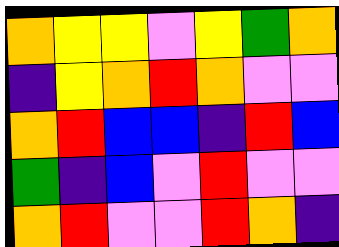[["orange", "yellow", "yellow", "violet", "yellow", "green", "orange"], ["indigo", "yellow", "orange", "red", "orange", "violet", "violet"], ["orange", "red", "blue", "blue", "indigo", "red", "blue"], ["green", "indigo", "blue", "violet", "red", "violet", "violet"], ["orange", "red", "violet", "violet", "red", "orange", "indigo"]]